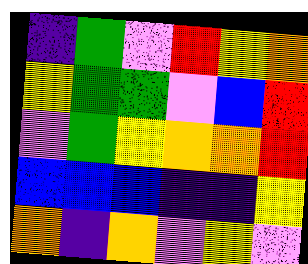[["indigo", "green", "violet", "red", "yellow", "orange"], ["yellow", "green", "green", "violet", "blue", "red"], ["violet", "green", "yellow", "orange", "orange", "red"], ["blue", "blue", "blue", "indigo", "indigo", "yellow"], ["orange", "indigo", "orange", "violet", "yellow", "violet"]]